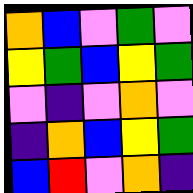[["orange", "blue", "violet", "green", "violet"], ["yellow", "green", "blue", "yellow", "green"], ["violet", "indigo", "violet", "orange", "violet"], ["indigo", "orange", "blue", "yellow", "green"], ["blue", "red", "violet", "orange", "indigo"]]